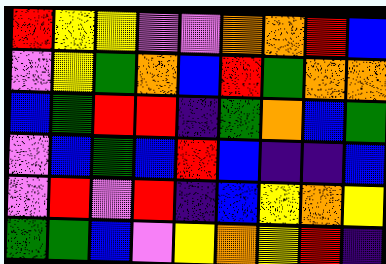[["red", "yellow", "yellow", "violet", "violet", "orange", "orange", "red", "blue"], ["violet", "yellow", "green", "orange", "blue", "red", "green", "orange", "orange"], ["blue", "green", "red", "red", "indigo", "green", "orange", "blue", "green"], ["violet", "blue", "green", "blue", "red", "blue", "indigo", "indigo", "blue"], ["violet", "red", "violet", "red", "indigo", "blue", "yellow", "orange", "yellow"], ["green", "green", "blue", "violet", "yellow", "orange", "yellow", "red", "indigo"]]